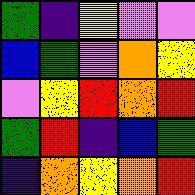[["green", "indigo", "yellow", "violet", "violet"], ["blue", "green", "violet", "orange", "yellow"], ["violet", "yellow", "red", "orange", "red"], ["green", "red", "indigo", "blue", "green"], ["indigo", "orange", "yellow", "orange", "red"]]